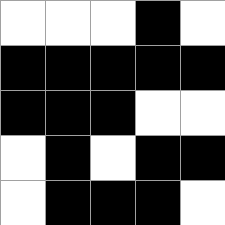[["white", "white", "white", "black", "white"], ["black", "black", "black", "black", "black"], ["black", "black", "black", "white", "white"], ["white", "black", "white", "black", "black"], ["white", "black", "black", "black", "white"]]